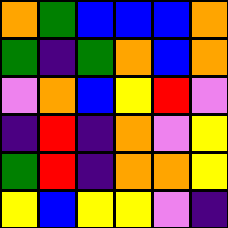[["orange", "green", "blue", "blue", "blue", "orange"], ["green", "indigo", "green", "orange", "blue", "orange"], ["violet", "orange", "blue", "yellow", "red", "violet"], ["indigo", "red", "indigo", "orange", "violet", "yellow"], ["green", "red", "indigo", "orange", "orange", "yellow"], ["yellow", "blue", "yellow", "yellow", "violet", "indigo"]]